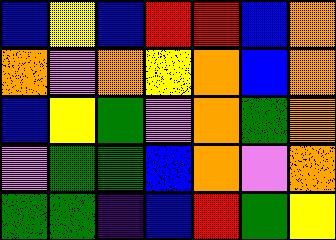[["blue", "yellow", "blue", "red", "red", "blue", "orange"], ["orange", "violet", "orange", "yellow", "orange", "blue", "orange"], ["blue", "yellow", "green", "violet", "orange", "green", "orange"], ["violet", "green", "green", "blue", "orange", "violet", "orange"], ["green", "green", "indigo", "blue", "red", "green", "yellow"]]